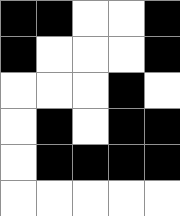[["black", "black", "white", "white", "black"], ["black", "white", "white", "white", "black"], ["white", "white", "white", "black", "white"], ["white", "black", "white", "black", "black"], ["white", "black", "black", "black", "black"], ["white", "white", "white", "white", "white"]]